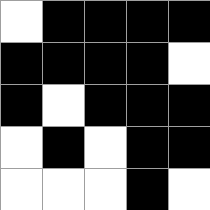[["white", "black", "black", "black", "black"], ["black", "black", "black", "black", "white"], ["black", "white", "black", "black", "black"], ["white", "black", "white", "black", "black"], ["white", "white", "white", "black", "white"]]